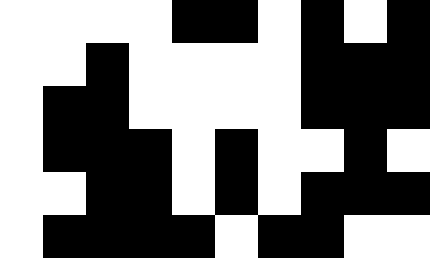[["white", "white", "white", "white", "black", "black", "white", "black", "white", "black"], ["white", "white", "black", "white", "white", "white", "white", "black", "black", "black"], ["white", "black", "black", "white", "white", "white", "white", "black", "black", "black"], ["white", "black", "black", "black", "white", "black", "white", "white", "black", "white"], ["white", "white", "black", "black", "white", "black", "white", "black", "black", "black"], ["white", "black", "black", "black", "black", "white", "black", "black", "white", "white"]]